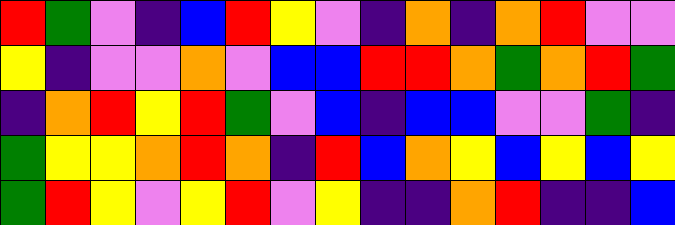[["red", "green", "violet", "indigo", "blue", "red", "yellow", "violet", "indigo", "orange", "indigo", "orange", "red", "violet", "violet"], ["yellow", "indigo", "violet", "violet", "orange", "violet", "blue", "blue", "red", "red", "orange", "green", "orange", "red", "green"], ["indigo", "orange", "red", "yellow", "red", "green", "violet", "blue", "indigo", "blue", "blue", "violet", "violet", "green", "indigo"], ["green", "yellow", "yellow", "orange", "red", "orange", "indigo", "red", "blue", "orange", "yellow", "blue", "yellow", "blue", "yellow"], ["green", "red", "yellow", "violet", "yellow", "red", "violet", "yellow", "indigo", "indigo", "orange", "red", "indigo", "indigo", "blue"]]